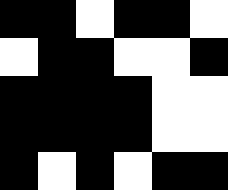[["black", "black", "white", "black", "black", "white"], ["white", "black", "black", "white", "white", "black"], ["black", "black", "black", "black", "white", "white"], ["black", "black", "black", "black", "white", "white"], ["black", "white", "black", "white", "black", "black"]]